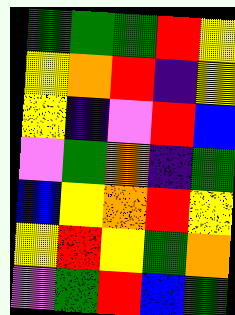[["green", "green", "green", "red", "yellow"], ["yellow", "orange", "red", "indigo", "yellow"], ["yellow", "indigo", "violet", "red", "blue"], ["violet", "green", "orange", "indigo", "green"], ["blue", "yellow", "orange", "red", "yellow"], ["yellow", "red", "yellow", "green", "orange"], ["violet", "green", "red", "blue", "green"]]